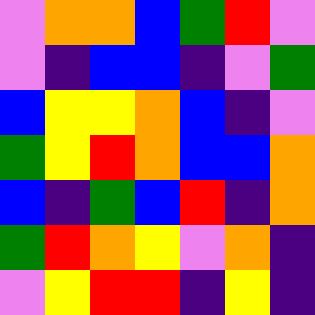[["violet", "orange", "orange", "blue", "green", "red", "violet"], ["violet", "indigo", "blue", "blue", "indigo", "violet", "green"], ["blue", "yellow", "yellow", "orange", "blue", "indigo", "violet"], ["green", "yellow", "red", "orange", "blue", "blue", "orange"], ["blue", "indigo", "green", "blue", "red", "indigo", "orange"], ["green", "red", "orange", "yellow", "violet", "orange", "indigo"], ["violet", "yellow", "red", "red", "indigo", "yellow", "indigo"]]